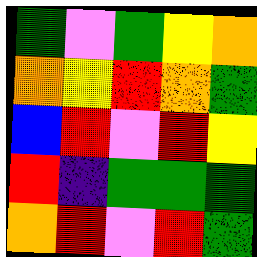[["green", "violet", "green", "yellow", "orange"], ["orange", "yellow", "red", "orange", "green"], ["blue", "red", "violet", "red", "yellow"], ["red", "indigo", "green", "green", "green"], ["orange", "red", "violet", "red", "green"]]